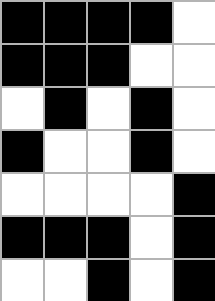[["black", "black", "black", "black", "white"], ["black", "black", "black", "white", "white"], ["white", "black", "white", "black", "white"], ["black", "white", "white", "black", "white"], ["white", "white", "white", "white", "black"], ["black", "black", "black", "white", "black"], ["white", "white", "black", "white", "black"]]